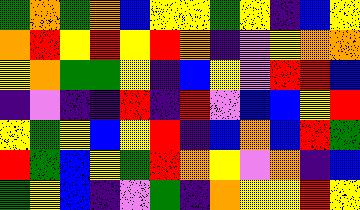[["green", "orange", "green", "orange", "blue", "yellow", "yellow", "green", "yellow", "indigo", "blue", "yellow"], ["orange", "red", "yellow", "red", "yellow", "red", "orange", "indigo", "violet", "yellow", "orange", "orange"], ["yellow", "orange", "green", "green", "yellow", "indigo", "blue", "yellow", "violet", "red", "red", "blue"], ["indigo", "violet", "indigo", "indigo", "red", "indigo", "red", "violet", "blue", "blue", "yellow", "red"], ["yellow", "green", "yellow", "blue", "yellow", "red", "indigo", "blue", "orange", "blue", "red", "green"], ["red", "green", "blue", "yellow", "green", "red", "orange", "yellow", "violet", "orange", "indigo", "blue"], ["green", "yellow", "blue", "indigo", "violet", "green", "indigo", "orange", "yellow", "yellow", "red", "yellow"]]